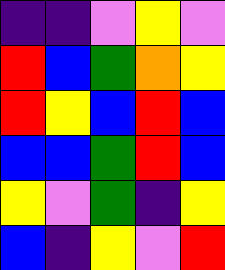[["indigo", "indigo", "violet", "yellow", "violet"], ["red", "blue", "green", "orange", "yellow"], ["red", "yellow", "blue", "red", "blue"], ["blue", "blue", "green", "red", "blue"], ["yellow", "violet", "green", "indigo", "yellow"], ["blue", "indigo", "yellow", "violet", "red"]]